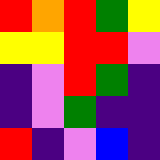[["red", "orange", "red", "green", "yellow"], ["yellow", "yellow", "red", "red", "violet"], ["indigo", "violet", "red", "green", "indigo"], ["indigo", "violet", "green", "indigo", "indigo"], ["red", "indigo", "violet", "blue", "indigo"]]